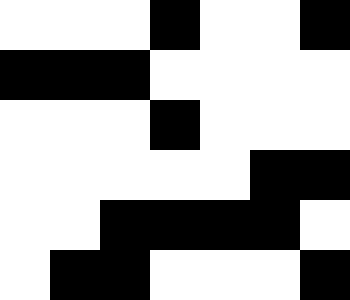[["white", "white", "white", "black", "white", "white", "black"], ["black", "black", "black", "white", "white", "white", "white"], ["white", "white", "white", "black", "white", "white", "white"], ["white", "white", "white", "white", "white", "black", "black"], ["white", "white", "black", "black", "black", "black", "white"], ["white", "black", "black", "white", "white", "white", "black"]]